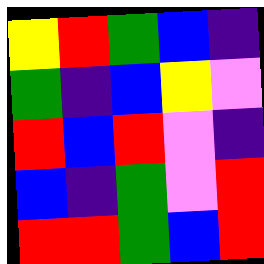[["yellow", "red", "green", "blue", "indigo"], ["green", "indigo", "blue", "yellow", "violet"], ["red", "blue", "red", "violet", "indigo"], ["blue", "indigo", "green", "violet", "red"], ["red", "red", "green", "blue", "red"]]